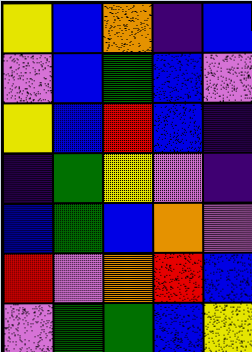[["yellow", "blue", "orange", "indigo", "blue"], ["violet", "blue", "green", "blue", "violet"], ["yellow", "blue", "red", "blue", "indigo"], ["indigo", "green", "yellow", "violet", "indigo"], ["blue", "green", "blue", "orange", "violet"], ["red", "violet", "orange", "red", "blue"], ["violet", "green", "green", "blue", "yellow"]]